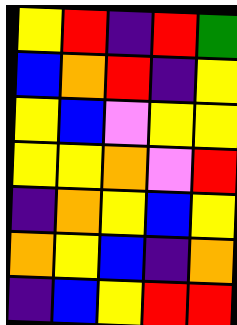[["yellow", "red", "indigo", "red", "green"], ["blue", "orange", "red", "indigo", "yellow"], ["yellow", "blue", "violet", "yellow", "yellow"], ["yellow", "yellow", "orange", "violet", "red"], ["indigo", "orange", "yellow", "blue", "yellow"], ["orange", "yellow", "blue", "indigo", "orange"], ["indigo", "blue", "yellow", "red", "red"]]